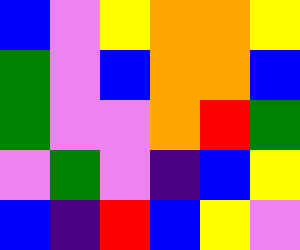[["blue", "violet", "yellow", "orange", "orange", "yellow"], ["green", "violet", "blue", "orange", "orange", "blue"], ["green", "violet", "violet", "orange", "red", "green"], ["violet", "green", "violet", "indigo", "blue", "yellow"], ["blue", "indigo", "red", "blue", "yellow", "violet"]]